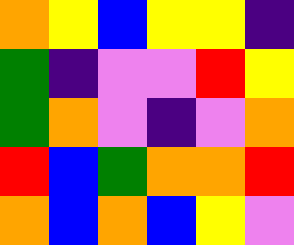[["orange", "yellow", "blue", "yellow", "yellow", "indigo"], ["green", "indigo", "violet", "violet", "red", "yellow"], ["green", "orange", "violet", "indigo", "violet", "orange"], ["red", "blue", "green", "orange", "orange", "red"], ["orange", "blue", "orange", "blue", "yellow", "violet"]]